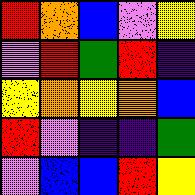[["red", "orange", "blue", "violet", "yellow"], ["violet", "red", "green", "red", "indigo"], ["yellow", "orange", "yellow", "orange", "blue"], ["red", "violet", "indigo", "indigo", "green"], ["violet", "blue", "blue", "red", "yellow"]]